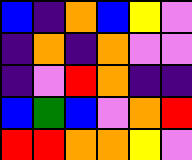[["blue", "indigo", "orange", "blue", "yellow", "violet"], ["indigo", "orange", "indigo", "orange", "violet", "violet"], ["indigo", "violet", "red", "orange", "indigo", "indigo"], ["blue", "green", "blue", "violet", "orange", "red"], ["red", "red", "orange", "orange", "yellow", "violet"]]